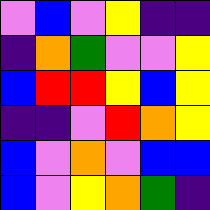[["violet", "blue", "violet", "yellow", "indigo", "indigo"], ["indigo", "orange", "green", "violet", "violet", "yellow"], ["blue", "red", "red", "yellow", "blue", "yellow"], ["indigo", "indigo", "violet", "red", "orange", "yellow"], ["blue", "violet", "orange", "violet", "blue", "blue"], ["blue", "violet", "yellow", "orange", "green", "indigo"]]